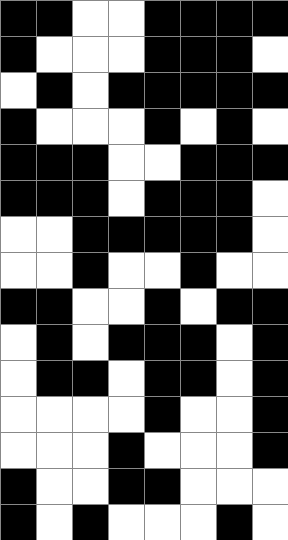[["black", "black", "white", "white", "black", "black", "black", "black"], ["black", "white", "white", "white", "black", "black", "black", "white"], ["white", "black", "white", "black", "black", "black", "black", "black"], ["black", "white", "white", "white", "black", "white", "black", "white"], ["black", "black", "black", "white", "white", "black", "black", "black"], ["black", "black", "black", "white", "black", "black", "black", "white"], ["white", "white", "black", "black", "black", "black", "black", "white"], ["white", "white", "black", "white", "white", "black", "white", "white"], ["black", "black", "white", "white", "black", "white", "black", "black"], ["white", "black", "white", "black", "black", "black", "white", "black"], ["white", "black", "black", "white", "black", "black", "white", "black"], ["white", "white", "white", "white", "black", "white", "white", "black"], ["white", "white", "white", "black", "white", "white", "white", "black"], ["black", "white", "white", "black", "black", "white", "white", "white"], ["black", "white", "black", "white", "white", "white", "black", "white"]]